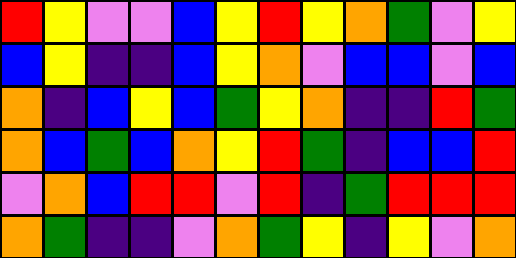[["red", "yellow", "violet", "violet", "blue", "yellow", "red", "yellow", "orange", "green", "violet", "yellow"], ["blue", "yellow", "indigo", "indigo", "blue", "yellow", "orange", "violet", "blue", "blue", "violet", "blue"], ["orange", "indigo", "blue", "yellow", "blue", "green", "yellow", "orange", "indigo", "indigo", "red", "green"], ["orange", "blue", "green", "blue", "orange", "yellow", "red", "green", "indigo", "blue", "blue", "red"], ["violet", "orange", "blue", "red", "red", "violet", "red", "indigo", "green", "red", "red", "red"], ["orange", "green", "indigo", "indigo", "violet", "orange", "green", "yellow", "indigo", "yellow", "violet", "orange"]]